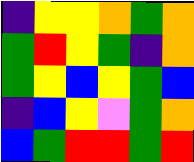[["indigo", "yellow", "yellow", "orange", "green", "orange"], ["green", "red", "yellow", "green", "indigo", "orange"], ["green", "yellow", "blue", "yellow", "green", "blue"], ["indigo", "blue", "yellow", "violet", "green", "orange"], ["blue", "green", "red", "red", "green", "red"]]